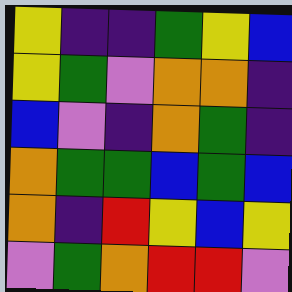[["yellow", "indigo", "indigo", "green", "yellow", "blue"], ["yellow", "green", "violet", "orange", "orange", "indigo"], ["blue", "violet", "indigo", "orange", "green", "indigo"], ["orange", "green", "green", "blue", "green", "blue"], ["orange", "indigo", "red", "yellow", "blue", "yellow"], ["violet", "green", "orange", "red", "red", "violet"]]